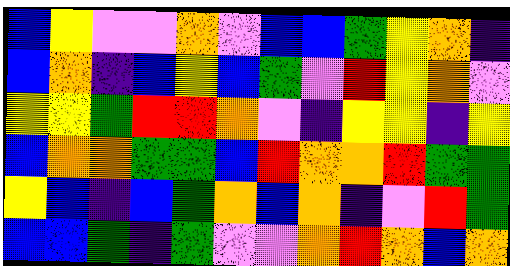[["blue", "yellow", "violet", "violet", "orange", "violet", "blue", "blue", "green", "yellow", "orange", "indigo"], ["blue", "orange", "indigo", "blue", "yellow", "blue", "green", "violet", "red", "yellow", "orange", "violet"], ["yellow", "yellow", "green", "red", "red", "orange", "violet", "indigo", "yellow", "yellow", "indigo", "yellow"], ["blue", "orange", "orange", "green", "green", "blue", "red", "orange", "orange", "red", "green", "green"], ["yellow", "blue", "indigo", "blue", "green", "orange", "blue", "orange", "indigo", "violet", "red", "green"], ["blue", "blue", "green", "indigo", "green", "violet", "violet", "orange", "red", "orange", "blue", "orange"]]